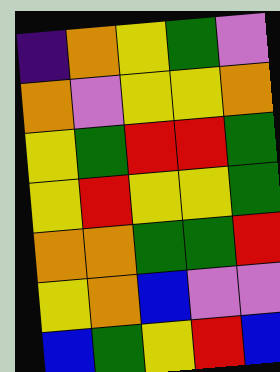[["indigo", "orange", "yellow", "green", "violet"], ["orange", "violet", "yellow", "yellow", "orange"], ["yellow", "green", "red", "red", "green"], ["yellow", "red", "yellow", "yellow", "green"], ["orange", "orange", "green", "green", "red"], ["yellow", "orange", "blue", "violet", "violet"], ["blue", "green", "yellow", "red", "blue"]]